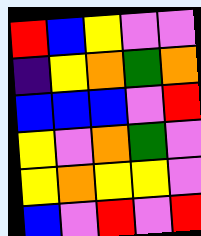[["red", "blue", "yellow", "violet", "violet"], ["indigo", "yellow", "orange", "green", "orange"], ["blue", "blue", "blue", "violet", "red"], ["yellow", "violet", "orange", "green", "violet"], ["yellow", "orange", "yellow", "yellow", "violet"], ["blue", "violet", "red", "violet", "red"]]